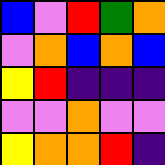[["blue", "violet", "red", "green", "orange"], ["violet", "orange", "blue", "orange", "blue"], ["yellow", "red", "indigo", "indigo", "indigo"], ["violet", "violet", "orange", "violet", "violet"], ["yellow", "orange", "orange", "red", "indigo"]]